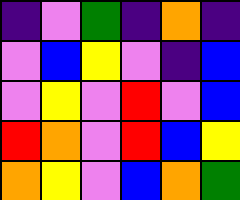[["indigo", "violet", "green", "indigo", "orange", "indigo"], ["violet", "blue", "yellow", "violet", "indigo", "blue"], ["violet", "yellow", "violet", "red", "violet", "blue"], ["red", "orange", "violet", "red", "blue", "yellow"], ["orange", "yellow", "violet", "blue", "orange", "green"]]